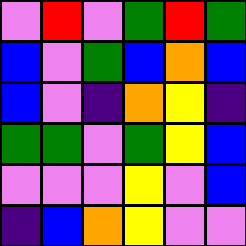[["violet", "red", "violet", "green", "red", "green"], ["blue", "violet", "green", "blue", "orange", "blue"], ["blue", "violet", "indigo", "orange", "yellow", "indigo"], ["green", "green", "violet", "green", "yellow", "blue"], ["violet", "violet", "violet", "yellow", "violet", "blue"], ["indigo", "blue", "orange", "yellow", "violet", "violet"]]